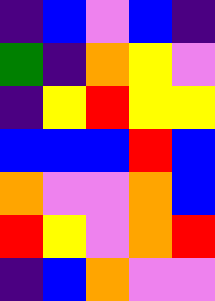[["indigo", "blue", "violet", "blue", "indigo"], ["green", "indigo", "orange", "yellow", "violet"], ["indigo", "yellow", "red", "yellow", "yellow"], ["blue", "blue", "blue", "red", "blue"], ["orange", "violet", "violet", "orange", "blue"], ["red", "yellow", "violet", "orange", "red"], ["indigo", "blue", "orange", "violet", "violet"]]